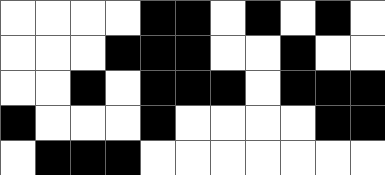[["white", "white", "white", "white", "black", "black", "white", "black", "white", "black", "white"], ["white", "white", "white", "black", "black", "black", "white", "white", "black", "white", "white"], ["white", "white", "black", "white", "black", "black", "black", "white", "black", "black", "black"], ["black", "white", "white", "white", "black", "white", "white", "white", "white", "black", "black"], ["white", "black", "black", "black", "white", "white", "white", "white", "white", "white", "white"]]